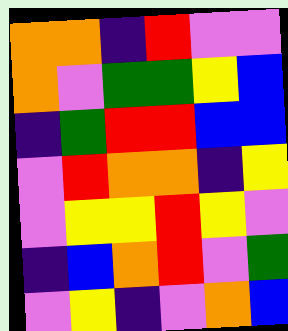[["orange", "orange", "indigo", "red", "violet", "violet"], ["orange", "violet", "green", "green", "yellow", "blue"], ["indigo", "green", "red", "red", "blue", "blue"], ["violet", "red", "orange", "orange", "indigo", "yellow"], ["violet", "yellow", "yellow", "red", "yellow", "violet"], ["indigo", "blue", "orange", "red", "violet", "green"], ["violet", "yellow", "indigo", "violet", "orange", "blue"]]